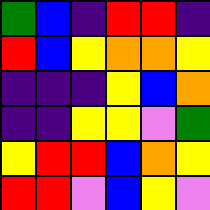[["green", "blue", "indigo", "red", "red", "indigo"], ["red", "blue", "yellow", "orange", "orange", "yellow"], ["indigo", "indigo", "indigo", "yellow", "blue", "orange"], ["indigo", "indigo", "yellow", "yellow", "violet", "green"], ["yellow", "red", "red", "blue", "orange", "yellow"], ["red", "red", "violet", "blue", "yellow", "violet"]]